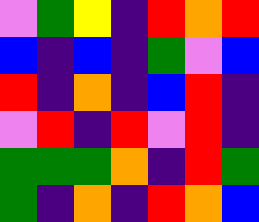[["violet", "green", "yellow", "indigo", "red", "orange", "red"], ["blue", "indigo", "blue", "indigo", "green", "violet", "blue"], ["red", "indigo", "orange", "indigo", "blue", "red", "indigo"], ["violet", "red", "indigo", "red", "violet", "red", "indigo"], ["green", "green", "green", "orange", "indigo", "red", "green"], ["green", "indigo", "orange", "indigo", "red", "orange", "blue"]]